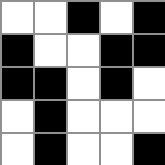[["white", "white", "black", "white", "black"], ["black", "white", "white", "black", "black"], ["black", "black", "white", "black", "white"], ["white", "black", "white", "white", "white"], ["white", "black", "white", "white", "black"]]